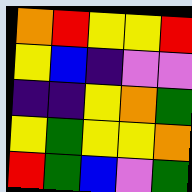[["orange", "red", "yellow", "yellow", "red"], ["yellow", "blue", "indigo", "violet", "violet"], ["indigo", "indigo", "yellow", "orange", "green"], ["yellow", "green", "yellow", "yellow", "orange"], ["red", "green", "blue", "violet", "green"]]